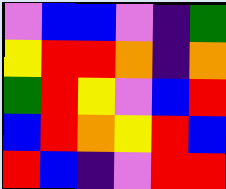[["violet", "blue", "blue", "violet", "indigo", "green"], ["yellow", "red", "red", "orange", "indigo", "orange"], ["green", "red", "yellow", "violet", "blue", "red"], ["blue", "red", "orange", "yellow", "red", "blue"], ["red", "blue", "indigo", "violet", "red", "red"]]